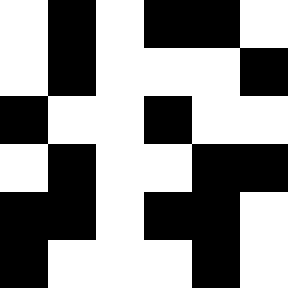[["white", "black", "white", "black", "black", "white"], ["white", "black", "white", "white", "white", "black"], ["black", "white", "white", "black", "white", "white"], ["white", "black", "white", "white", "black", "black"], ["black", "black", "white", "black", "black", "white"], ["black", "white", "white", "white", "black", "white"]]